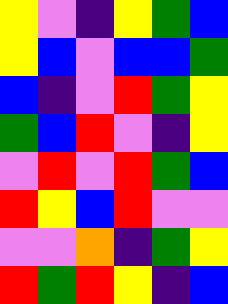[["yellow", "violet", "indigo", "yellow", "green", "blue"], ["yellow", "blue", "violet", "blue", "blue", "green"], ["blue", "indigo", "violet", "red", "green", "yellow"], ["green", "blue", "red", "violet", "indigo", "yellow"], ["violet", "red", "violet", "red", "green", "blue"], ["red", "yellow", "blue", "red", "violet", "violet"], ["violet", "violet", "orange", "indigo", "green", "yellow"], ["red", "green", "red", "yellow", "indigo", "blue"]]